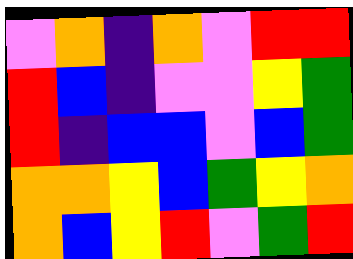[["violet", "orange", "indigo", "orange", "violet", "red", "red"], ["red", "blue", "indigo", "violet", "violet", "yellow", "green"], ["red", "indigo", "blue", "blue", "violet", "blue", "green"], ["orange", "orange", "yellow", "blue", "green", "yellow", "orange"], ["orange", "blue", "yellow", "red", "violet", "green", "red"]]